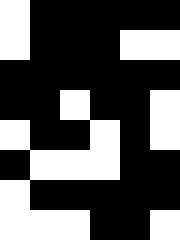[["white", "black", "black", "black", "black", "black"], ["white", "black", "black", "black", "white", "white"], ["black", "black", "black", "black", "black", "black"], ["black", "black", "white", "black", "black", "white"], ["white", "black", "black", "white", "black", "white"], ["black", "white", "white", "white", "black", "black"], ["white", "black", "black", "black", "black", "black"], ["white", "white", "white", "black", "black", "white"]]